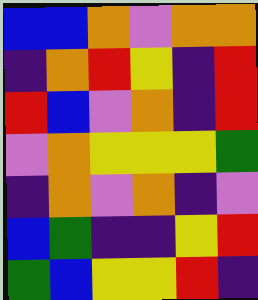[["blue", "blue", "orange", "violet", "orange", "orange"], ["indigo", "orange", "red", "yellow", "indigo", "red"], ["red", "blue", "violet", "orange", "indigo", "red"], ["violet", "orange", "yellow", "yellow", "yellow", "green"], ["indigo", "orange", "violet", "orange", "indigo", "violet"], ["blue", "green", "indigo", "indigo", "yellow", "red"], ["green", "blue", "yellow", "yellow", "red", "indigo"]]